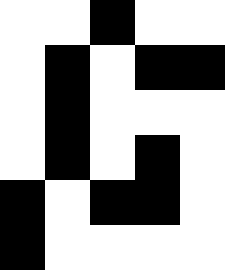[["white", "white", "black", "white", "white"], ["white", "black", "white", "black", "black"], ["white", "black", "white", "white", "white"], ["white", "black", "white", "black", "white"], ["black", "white", "black", "black", "white"], ["black", "white", "white", "white", "white"]]